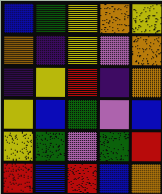[["blue", "green", "yellow", "orange", "yellow"], ["orange", "indigo", "yellow", "violet", "orange"], ["indigo", "yellow", "red", "indigo", "orange"], ["yellow", "blue", "green", "violet", "blue"], ["yellow", "green", "violet", "green", "red"], ["red", "blue", "red", "blue", "orange"]]